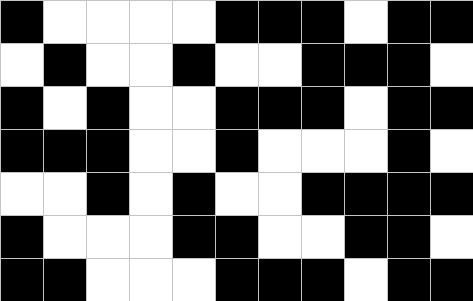[["black", "white", "white", "white", "white", "black", "black", "black", "white", "black", "black"], ["white", "black", "white", "white", "black", "white", "white", "black", "black", "black", "white"], ["black", "white", "black", "white", "white", "black", "black", "black", "white", "black", "black"], ["black", "black", "black", "white", "white", "black", "white", "white", "white", "black", "white"], ["white", "white", "black", "white", "black", "white", "white", "black", "black", "black", "black"], ["black", "white", "white", "white", "black", "black", "white", "white", "black", "black", "white"], ["black", "black", "white", "white", "white", "black", "black", "black", "white", "black", "black"]]